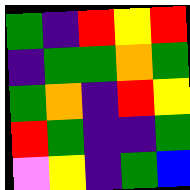[["green", "indigo", "red", "yellow", "red"], ["indigo", "green", "green", "orange", "green"], ["green", "orange", "indigo", "red", "yellow"], ["red", "green", "indigo", "indigo", "green"], ["violet", "yellow", "indigo", "green", "blue"]]